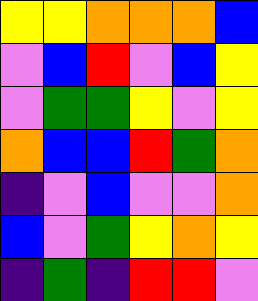[["yellow", "yellow", "orange", "orange", "orange", "blue"], ["violet", "blue", "red", "violet", "blue", "yellow"], ["violet", "green", "green", "yellow", "violet", "yellow"], ["orange", "blue", "blue", "red", "green", "orange"], ["indigo", "violet", "blue", "violet", "violet", "orange"], ["blue", "violet", "green", "yellow", "orange", "yellow"], ["indigo", "green", "indigo", "red", "red", "violet"]]